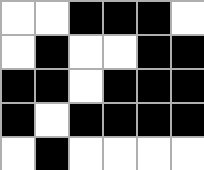[["white", "white", "black", "black", "black", "white"], ["white", "black", "white", "white", "black", "black"], ["black", "black", "white", "black", "black", "black"], ["black", "white", "black", "black", "black", "black"], ["white", "black", "white", "white", "white", "white"]]